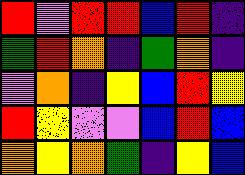[["red", "violet", "red", "red", "blue", "red", "indigo"], ["green", "red", "orange", "indigo", "green", "orange", "indigo"], ["violet", "orange", "indigo", "yellow", "blue", "red", "yellow"], ["red", "yellow", "violet", "violet", "blue", "red", "blue"], ["orange", "yellow", "orange", "green", "indigo", "yellow", "blue"]]